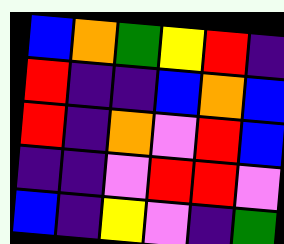[["blue", "orange", "green", "yellow", "red", "indigo"], ["red", "indigo", "indigo", "blue", "orange", "blue"], ["red", "indigo", "orange", "violet", "red", "blue"], ["indigo", "indigo", "violet", "red", "red", "violet"], ["blue", "indigo", "yellow", "violet", "indigo", "green"]]